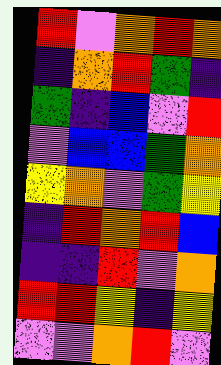[["red", "violet", "orange", "red", "orange"], ["indigo", "orange", "red", "green", "indigo"], ["green", "indigo", "blue", "violet", "red"], ["violet", "blue", "blue", "green", "orange"], ["yellow", "orange", "violet", "green", "yellow"], ["indigo", "red", "orange", "red", "blue"], ["indigo", "indigo", "red", "violet", "orange"], ["red", "red", "yellow", "indigo", "yellow"], ["violet", "violet", "orange", "red", "violet"]]